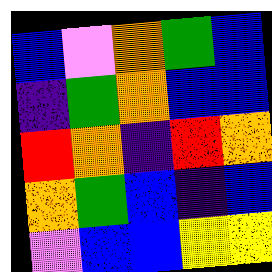[["blue", "violet", "orange", "green", "blue"], ["indigo", "green", "orange", "blue", "blue"], ["red", "orange", "indigo", "red", "orange"], ["orange", "green", "blue", "indigo", "blue"], ["violet", "blue", "blue", "yellow", "yellow"]]